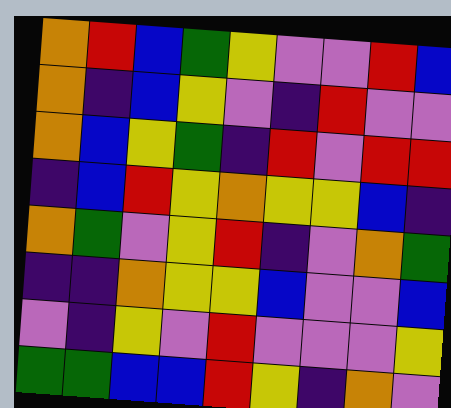[["orange", "red", "blue", "green", "yellow", "violet", "violet", "red", "blue"], ["orange", "indigo", "blue", "yellow", "violet", "indigo", "red", "violet", "violet"], ["orange", "blue", "yellow", "green", "indigo", "red", "violet", "red", "red"], ["indigo", "blue", "red", "yellow", "orange", "yellow", "yellow", "blue", "indigo"], ["orange", "green", "violet", "yellow", "red", "indigo", "violet", "orange", "green"], ["indigo", "indigo", "orange", "yellow", "yellow", "blue", "violet", "violet", "blue"], ["violet", "indigo", "yellow", "violet", "red", "violet", "violet", "violet", "yellow"], ["green", "green", "blue", "blue", "red", "yellow", "indigo", "orange", "violet"]]